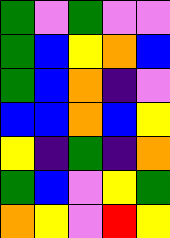[["green", "violet", "green", "violet", "violet"], ["green", "blue", "yellow", "orange", "blue"], ["green", "blue", "orange", "indigo", "violet"], ["blue", "blue", "orange", "blue", "yellow"], ["yellow", "indigo", "green", "indigo", "orange"], ["green", "blue", "violet", "yellow", "green"], ["orange", "yellow", "violet", "red", "yellow"]]